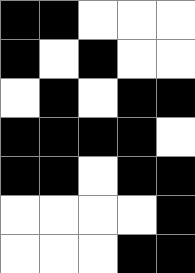[["black", "black", "white", "white", "white"], ["black", "white", "black", "white", "white"], ["white", "black", "white", "black", "black"], ["black", "black", "black", "black", "white"], ["black", "black", "white", "black", "black"], ["white", "white", "white", "white", "black"], ["white", "white", "white", "black", "black"]]